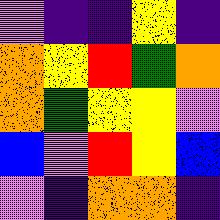[["violet", "indigo", "indigo", "yellow", "indigo"], ["orange", "yellow", "red", "green", "orange"], ["orange", "green", "yellow", "yellow", "violet"], ["blue", "violet", "red", "yellow", "blue"], ["violet", "indigo", "orange", "orange", "indigo"]]